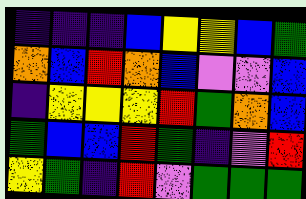[["indigo", "indigo", "indigo", "blue", "yellow", "yellow", "blue", "green"], ["orange", "blue", "red", "orange", "blue", "violet", "violet", "blue"], ["indigo", "yellow", "yellow", "yellow", "red", "green", "orange", "blue"], ["green", "blue", "blue", "red", "green", "indigo", "violet", "red"], ["yellow", "green", "indigo", "red", "violet", "green", "green", "green"]]